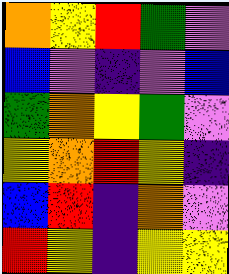[["orange", "yellow", "red", "green", "violet"], ["blue", "violet", "indigo", "violet", "blue"], ["green", "orange", "yellow", "green", "violet"], ["yellow", "orange", "red", "yellow", "indigo"], ["blue", "red", "indigo", "orange", "violet"], ["red", "yellow", "indigo", "yellow", "yellow"]]